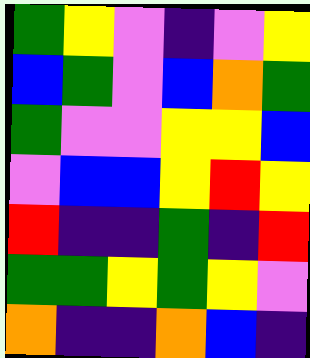[["green", "yellow", "violet", "indigo", "violet", "yellow"], ["blue", "green", "violet", "blue", "orange", "green"], ["green", "violet", "violet", "yellow", "yellow", "blue"], ["violet", "blue", "blue", "yellow", "red", "yellow"], ["red", "indigo", "indigo", "green", "indigo", "red"], ["green", "green", "yellow", "green", "yellow", "violet"], ["orange", "indigo", "indigo", "orange", "blue", "indigo"]]